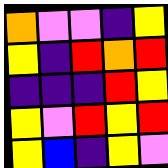[["orange", "violet", "violet", "indigo", "yellow"], ["yellow", "indigo", "red", "orange", "red"], ["indigo", "indigo", "indigo", "red", "yellow"], ["yellow", "violet", "red", "yellow", "red"], ["yellow", "blue", "indigo", "yellow", "violet"]]